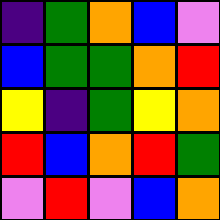[["indigo", "green", "orange", "blue", "violet"], ["blue", "green", "green", "orange", "red"], ["yellow", "indigo", "green", "yellow", "orange"], ["red", "blue", "orange", "red", "green"], ["violet", "red", "violet", "blue", "orange"]]